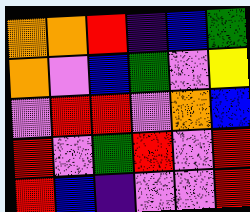[["orange", "orange", "red", "indigo", "blue", "green"], ["orange", "violet", "blue", "green", "violet", "yellow"], ["violet", "red", "red", "violet", "orange", "blue"], ["red", "violet", "green", "red", "violet", "red"], ["red", "blue", "indigo", "violet", "violet", "red"]]